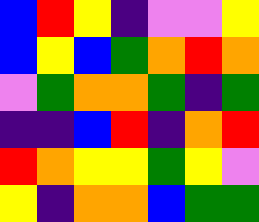[["blue", "red", "yellow", "indigo", "violet", "violet", "yellow"], ["blue", "yellow", "blue", "green", "orange", "red", "orange"], ["violet", "green", "orange", "orange", "green", "indigo", "green"], ["indigo", "indigo", "blue", "red", "indigo", "orange", "red"], ["red", "orange", "yellow", "yellow", "green", "yellow", "violet"], ["yellow", "indigo", "orange", "orange", "blue", "green", "green"]]